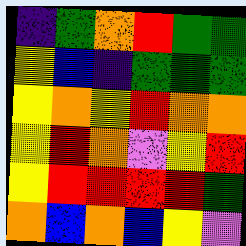[["indigo", "green", "orange", "red", "green", "green"], ["yellow", "blue", "indigo", "green", "green", "green"], ["yellow", "orange", "yellow", "red", "orange", "orange"], ["yellow", "red", "orange", "violet", "yellow", "red"], ["yellow", "red", "red", "red", "red", "green"], ["orange", "blue", "orange", "blue", "yellow", "violet"]]